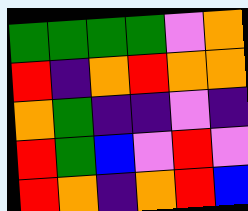[["green", "green", "green", "green", "violet", "orange"], ["red", "indigo", "orange", "red", "orange", "orange"], ["orange", "green", "indigo", "indigo", "violet", "indigo"], ["red", "green", "blue", "violet", "red", "violet"], ["red", "orange", "indigo", "orange", "red", "blue"]]